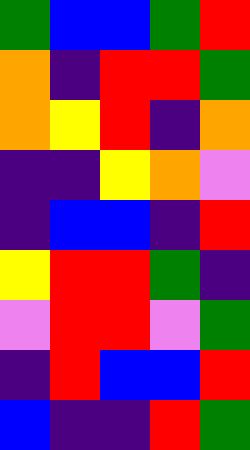[["green", "blue", "blue", "green", "red"], ["orange", "indigo", "red", "red", "green"], ["orange", "yellow", "red", "indigo", "orange"], ["indigo", "indigo", "yellow", "orange", "violet"], ["indigo", "blue", "blue", "indigo", "red"], ["yellow", "red", "red", "green", "indigo"], ["violet", "red", "red", "violet", "green"], ["indigo", "red", "blue", "blue", "red"], ["blue", "indigo", "indigo", "red", "green"]]